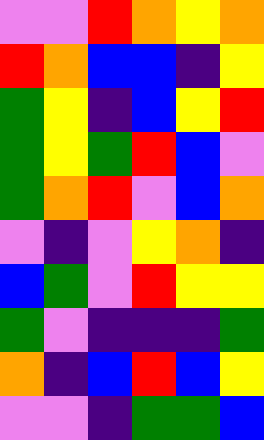[["violet", "violet", "red", "orange", "yellow", "orange"], ["red", "orange", "blue", "blue", "indigo", "yellow"], ["green", "yellow", "indigo", "blue", "yellow", "red"], ["green", "yellow", "green", "red", "blue", "violet"], ["green", "orange", "red", "violet", "blue", "orange"], ["violet", "indigo", "violet", "yellow", "orange", "indigo"], ["blue", "green", "violet", "red", "yellow", "yellow"], ["green", "violet", "indigo", "indigo", "indigo", "green"], ["orange", "indigo", "blue", "red", "blue", "yellow"], ["violet", "violet", "indigo", "green", "green", "blue"]]